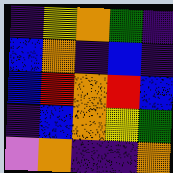[["indigo", "yellow", "orange", "green", "indigo"], ["blue", "orange", "indigo", "blue", "indigo"], ["blue", "red", "orange", "red", "blue"], ["indigo", "blue", "orange", "yellow", "green"], ["violet", "orange", "indigo", "indigo", "orange"]]